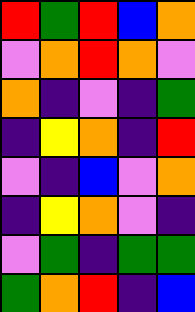[["red", "green", "red", "blue", "orange"], ["violet", "orange", "red", "orange", "violet"], ["orange", "indigo", "violet", "indigo", "green"], ["indigo", "yellow", "orange", "indigo", "red"], ["violet", "indigo", "blue", "violet", "orange"], ["indigo", "yellow", "orange", "violet", "indigo"], ["violet", "green", "indigo", "green", "green"], ["green", "orange", "red", "indigo", "blue"]]